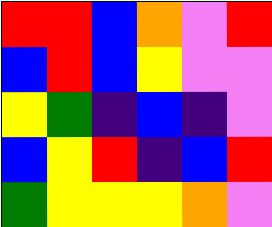[["red", "red", "blue", "orange", "violet", "red"], ["blue", "red", "blue", "yellow", "violet", "violet"], ["yellow", "green", "indigo", "blue", "indigo", "violet"], ["blue", "yellow", "red", "indigo", "blue", "red"], ["green", "yellow", "yellow", "yellow", "orange", "violet"]]